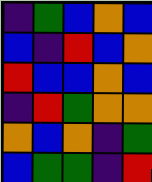[["indigo", "green", "blue", "orange", "blue"], ["blue", "indigo", "red", "blue", "orange"], ["red", "blue", "blue", "orange", "blue"], ["indigo", "red", "green", "orange", "orange"], ["orange", "blue", "orange", "indigo", "green"], ["blue", "green", "green", "indigo", "red"]]